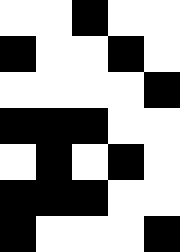[["white", "white", "black", "white", "white"], ["black", "white", "white", "black", "white"], ["white", "white", "white", "white", "black"], ["black", "black", "black", "white", "white"], ["white", "black", "white", "black", "white"], ["black", "black", "black", "white", "white"], ["black", "white", "white", "white", "black"]]